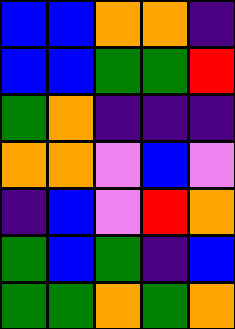[["blue", "blue", "orange", "orange", "indigo"], ["blue", "blue", "green", "green", "red"], ["green", "orange", "indigo", "indigo", "indigo"], ["orange", "orange", "violet", "blue", "violet"], ["indigo", "blue", "violet", "red", "orange"], ["green", "blue", "green", "indigo", "blue"], ["green", "green", "orange", "green", "orange"]]